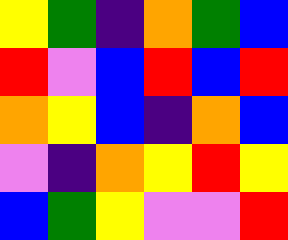[["yellow", "green", "indigo", "orange", "green", "blue"], ["red", "violet", "blue", "red", "blue", "red"], ["orange", "yellow", "blue", "indigo", "orange", "blue"], ["violet", "indigo", "orange", "yellow", "red", "yellow"], ["blue", "green", "yellow", "violet", "violet", "red"]]